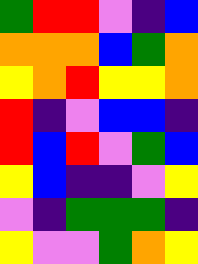[["green", "red", "red", "violet", "indigo", "blue"], ["orange", "orange", "orange", "blue", "green", "orange"], ["yellow", "orange", "red", "yellow", "yellow", "orange"], ["red", "indigo", "violet", "blue", "blue", "indigo"], ["red", "blue", "red", "violet", "green", "blue"], ["yellow", "blue", "indigo", "indigo", "violet", "yellow"], ["violet", "indigo", "green", "green", "green", "indigo"], ["yellow", "violet", "violet", "green", "orange", "yellow"]]